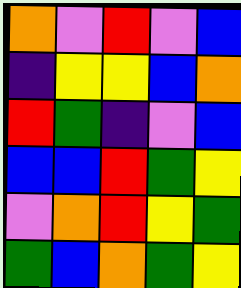[["orange", "violet", "red", "violet", "blue"], ["indigo", "yellow", "yellow", "blue", "orange"], ["red", "green", "indigo", "violet", "blue"], ["blue", "blue", "red", "green", "yellow"], ["violet", "orange", "red", "yellow", "green"], ["green", "blue", "orange", "green", "yellow"]]